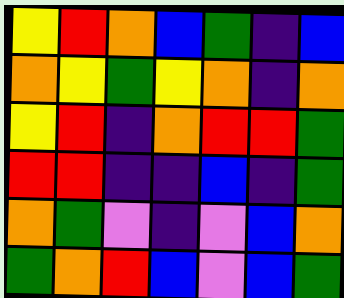[["yellow", "red", "orange", "blue", "green", "indigo", "blue"], ["orange", "yellow", "green", "yellow", "orange", "indigo", "orange"], ["yellow", "red", "indigo", "orange", "red", "red", "green"], ["red", "red", "indigo", "indigo", "blue", "indigo", "green"], ["orange", "green", "violet", "indigo", "violet", "blue", "orange"], ["green", "orange", "red", "blue", "violet", "blue", "green"]]